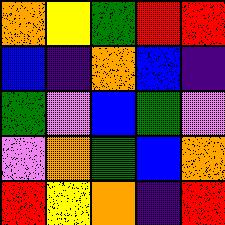[["orange", "yellow", "green", "red", "red"], ["blue", "indigo", "orange", "blue", "indigo"], ["green", "violet", "blue", "green", "violet"], ["violet", "orange", "green", "blue", "orange"], ["red", "yellow", "orange", "indigo", "red"]]